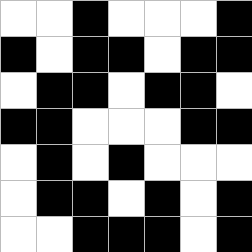[["white", "white", "black", "white", "white", "white", "black"], ["black", "white", "black", "black", "white", "black", "black"], ["white", "black", "black", "white", "black", "black", "white"], ["black", "black", "white", "white", "white", "black", "black"], ["white", "black", "white", "black", "white", "white", "white"], ["white", "black", "black", "white", "black", "white", "black"], ["white", "white", "black", "black", "black", "white", "black"]]